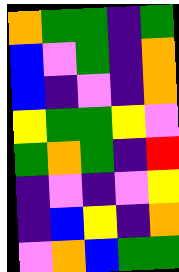[["orange", "green", "green", "indigo", "green"], ["blue", "violet", "green", "indigo", "orange"], ["blue", "indigo", "violet", "indigo", "orange"], ["yellow", "green", "green", "yellow", "violet"], ["green", "orange", "green", "indigo", "red"], ["indigo", "violet", "indigo", "violet", "yellow"], ["indigo", "blue", "yellow", "indigo", "orange"], ["violet", "orange", "blue", "green", "green"]]